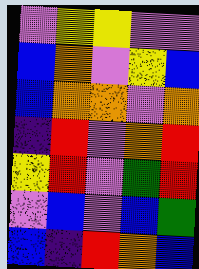[["violet", "yellow", "yellow", "violet", "violet"], ["blue", "orange", "violet", "yellow", "blue"], ["blue", "orange", "orange", "violet", "orange"], ["indigo", "red", "violet", "orange", "red"], ["yellow", "red", "violet", "green", "red"], ["violet", "blue", "violet", "blue", "green"], ["blue", "indigo", "red", "orange", "blue"]]